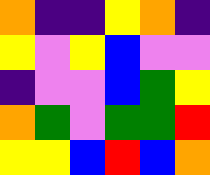[["orange", "indigo", "indigo", "yellow", "orange", "indigo"], ["yellow", "violet", "yellow", "blue", "violet", "violet"], ["indigo", "violet", "violet", "blue", "green", "yellow"], ["orange", "green", "violet", "green", "green", "red"], ["yellow", "yellow", "blue", "red", "blue", "orange"]]